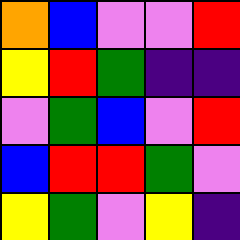[["orange", "blue", "violet", "violet", "red"], ["yellow", "red", "green", "indigo", "indigo"], ["violet", "green", "blue", "violet", "red"], ["blue", "red", "red", "green", "violet"], ["yellow", "green", "violet", "yellow", "indigo"]]